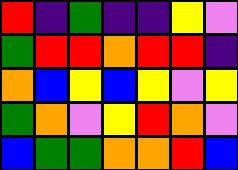[["red", "indigo", "green", "indigo", "indigo", "yellow", "violet"], ["green", "red", "red", "orange", "red", "red", "indigo"], ["orange", "blue", "yellow", "blue", "yellow", "violet", "yellow"], ["green", "orange", "violet", "yellow", "red", "orange", "violet"], ["blue", "green", "green", "orange", "orange", "red", "blue"]]